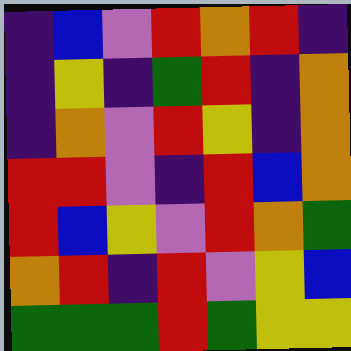[["indigo", "blue", "violet", "red", "orange", "red", "indigo"], ["indigo", "yellow", "indigo", "green", "red", "indigo", "orange"], ["indigo", "orange", "violet", "red", "yellow", "indigo", "orange"], ["red", "red", "violet", "indigo", "red", "blue", "orange"], ["red", "blue", "yellow", "violet", "red", "orange", "green"], ["orange", "red", "indigo", "red", "violet", "yellow", "blue"], ["green", "green", "green", "red", "green", "yellow", "yellow"]]